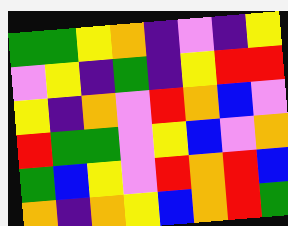[["green", "green", "yellow", "orange", "indigo", "violet", "indigo", "yellow"], ["violet", "yellow", "indigo", "green", "indigo", "yellow", "red", "red"], ["yellow", "indigo", "orange", "violet", "red", "orange", "blue", "violet"], ["red", "green", "green", "violet", "yellow", "blue", "violet", "orange"], ["green", "blue", "yellow", "violet", "red", "orange", "red", "blue"], ["orange", "indigo", "orange", "yellow", "blue", "orange", "red", "green"]]